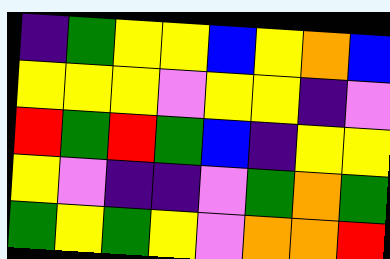[["indigo", "green", "yellow", "yellow", "blue", "yellow", "orange", "blue"], ["yellow", "yellow", "yellow", "violet", "yellow", "yellow", "indigo", "violet"], ["red", "green", "red", "green", "blue", "indigo", "yellow", "yellow"], ["yellow", "violet", "indigo", "indigo", "violet", "green", "orange", "green"], ["green", "yellow", "green", "yellow", "violet", "orange", "orange", "red"]]